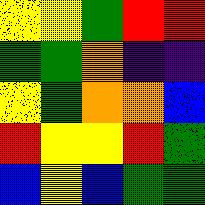[["yellow", "yellow", "green", "red", "red"], ["green", "green", "orange", "indigo", "indigo"], ["yellow", "green", "orange", "orange", "blue"], ["red", "yellow", "yellow", "red", "green"], ["blue", "yellow", "blue", "green", "green"]]